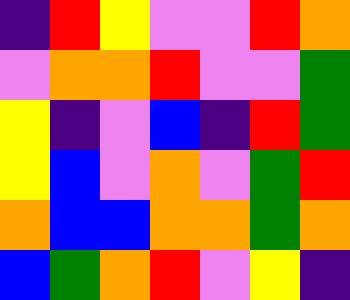[["indigo", "red", "yellow", "violet", "violet", "red", "orange"], ["violet", "orange", "orange", "red", "violet", "violet", "green"], ["yellow", "indigo", "violet", "blue", "indigo", "red", "green"], ["yellow", "blue", "violet", "orange", "violet", "green", "red"], ["orange", "blue", "blue", "orange", "orange", "green", "orange"], ["blue", "green", "orange", "red", "violet", "yellow", "indigo"]]